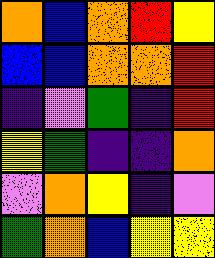[["orange", "blue", "orange", "red", "yellow"], ["blue", "blue", "orange", "orange", "red"], ["indigo", "violet", "green", "indigo", "red"], ["yellow", "green", "indigo", "indigo", "orange"], ["violet", "orange", "yellow", "indigo", "violet"], ["green", "orange", "blue", "yellow", "yellow"]]